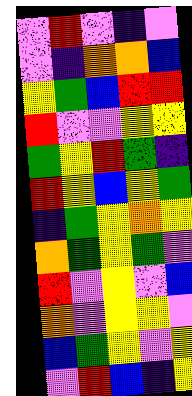[["violet", "red", "violet", "indigo", "violet"], ["violet", "indigo", "orange", "orange", "blue"], ["yellow", "green", "blue", "red", "red"], ["red", "violet", "violet", "yellow", "yellow"], ["green", "yellow", "red", "green", "indigo"], ["red", "yellow", "blue", "yellow", "green"], ["indigo", "green", "yellow", "orange", "yellow"], ["orange", "green", "yellow", "green", "violet"], ["red", "violet", "yellow", "violet", "blue"], ["orange", "violet", "yellow", "yellow", "violet"], ["blue", "green", "yellow", "violet", "yellow"], ["violet", "red", "blue", "indigo", "yellow"]]